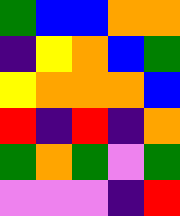[["green", "blue", "blue", "orange", "orange"], ["indigo", "yellow", "orange", "blue", "green"], ["yellow", "orange", "orange", "orange", "blue"], ["red", "indigo", "red", "indigo", "orange"], ["green", "orange", "green", "violet", "green"], ["violet", "violet", "violet", "indigo", "red"]]